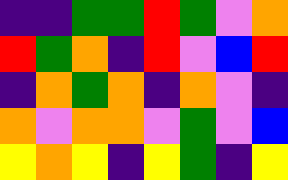[["indigo", "indigo", "green", "green", "red", "green", "violet", "orange"], ["red", "green", "orange", "indigo", "red", "violet", "blue", "red"], ["indigo", "orange", "green", "orange", "indigo", "orange", "violet", "indigo"], ["orange", "violet", "orange", "orange", "violet", "green", "violet", "blue"], ["yellow", "orange", "yellow", "indigo", "yellow", "green", "indigo", "yellow"]]